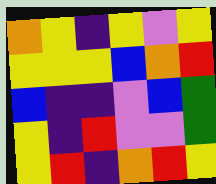[["orange", "yellow", "indigo", "yellow", "violet", "yellow"], ["yellow", "yellow", "yellow", "blue", "orange", "red"], ["blue", "indigo", "indigo", "violet", "blue", "green"], ["yellow", "indigo", "red", "violet", "violet", "green"], ["yellow", "red", "indigo", "orange", "red", "yellow"]]